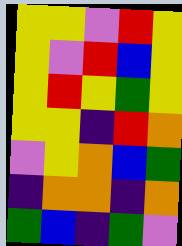[["yellow", "yellow", "violet", "red", "yellow"], ["yellow", "violet", "red", "blue", "yellow"], ["yellow", "red", "yellow", "green", "yellow"], ["yellow", "yellow", "indigo", "red", "orange"], ["violet", "yellow", "orange", "blue", "green"], ["indigo", "orange", "orange", "indigo", "orange"], ["green", "blue", "indigo", "green", "violet"]]